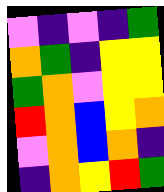[["violet", "indigo", "violet", "indigo", "green"], ["orange", "green", "indigo", "yellow", "yellow"], ["green", "orange", "violet", "yellow", "yellow"], ["red", "orange", "blue", "yellow", "orange"], ["violet", "orange", "blue", "orange", "indigo"], ["indigo", "orange", "yellow", "red", "green"]]